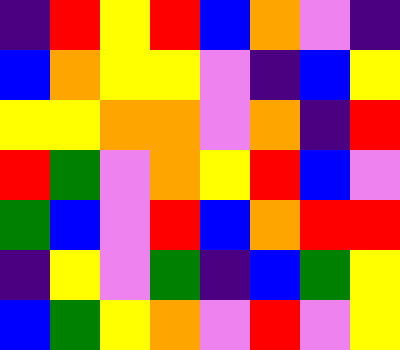[["indigo", "red", "yellow", "red", "blue", "orange", "violet", "indigo"], ["blue", "orange", "yellow", "yellow", "violet", "indigo", "blue", "yellow"], ["yellow", "yellow", "orange", "orange", "violet", "orange", "indigo", "red"], ["red", "green", "violet", "orange", "yellow", "red", "blue", "violet"], ["green", "blue", "violet", "red", "blue", "orange", "red", "red"], ["indigo", "yellow", "violet", "green", "indigo", "blue", "green", "yellow"], ["blue", "green", "yellow", "orange", "violet", "red", "violet", "yellow"]]